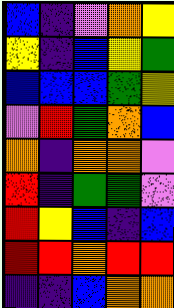[["blue", "indigo", "violet", "orange", "yellow"], ["yellow", "indigo", "blue", "yellow", "green"], ["blue", "blue", "blue", "green", "yellow"], ["violet", "red", "green", "orange", "blue"], ["orange", "indigo", "orange", "orange", "violet"], ["red", "indigo", "green", "green", "violet"], ["red", "yellow", "blue", "indigo", "blue"], ["red", "red", "orange", "red", "red"], ["indigo", "indigo", "blue", "orange", "orange"]]